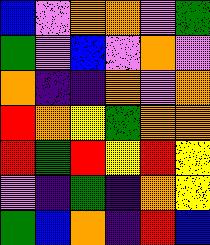[["blue", "violet", "orange", "orange", "violet", "green"], ["green", "violet", "blue", "violet", "orange", "violet"], ["orange", "indigo", "indigo", "orange", "violet", "orange"], ["red", "orange", "yellow", "green", "orange", "orange"], ["red", "green", "red", "yellow", "red", "yellow"], ["violet", "indigo", "green", "indigo", "orange", "yellow"], ["green", "blue", "orange", "indigo", "red", "blue"]]